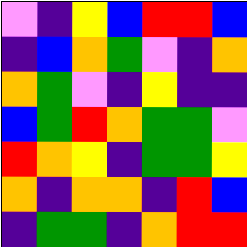[["violet", "indigo", "yellow", "blue", "red", "red", "blue"], ["indigo", "blue", "orange", "green", "violet", "indigo", "orange"], ["orange", "green", "violet", "indigo", "yellow", "indigo", "indigo"], ["blue", "green", "red", "orange", "green", "green", "violet"], ["red", "orange", "yellow", "indigo", "green", "green", "yellow"], ["orange", "indigo", "orange", "orange", "indigo", "red", "blue"], ["indigo", "green", "green", "indigo", "orange", "red", "red"]]